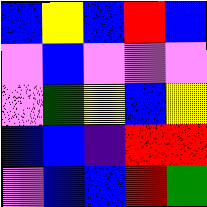[["blue", "yellow", "blue", "red", "blue"], ["violet", "blue", "violet", "violet", "violet"], ["violet", "green", "yellow", "blue", "yellow"], ["blue", "blue", "indigo", "red", "red"], ["violet", "blue", "blue", "red", "green"]]